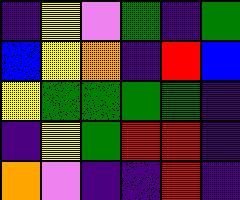[["indigo", "yellow", "violet", "green", "indigo", "green"], ["blue", "yellow", "orange", "indigo", "red", "blue"], ["yellow", "green", "green", "green", "green", "indigo"], ["indigo", "yellow", "green", "red", "red", "indigo"], ["orange", "violet", "indigo", "indigo", "red", "indigo"]]